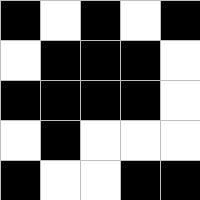[["black", "white", "black", "white", "black"], ["white", "black", "black", "black", "white"], ["black", "black", "black", "black", "white"], ["white", "black", "white", "white", "white"], ["black", "white", "white", "black", "black"]]